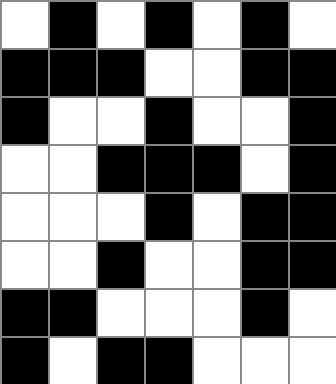[["white", "black", "white", "black", "white", "black", "white"], ["black", "black", "black", "white", "white", "black", "black"], ["black", "white", "white", "black", "white", "white", "black"], ["white", "white", "black", "black", "black", "white", "black"], ["white", "white", "white", "black", "white", "black", "black"], ["white", "white", "black", "white", "white", "black", "black"], ["black", "black", "white", "white", "white", "black", "white"], ["black", "white", "black", "black", "white", "white", "white"]]